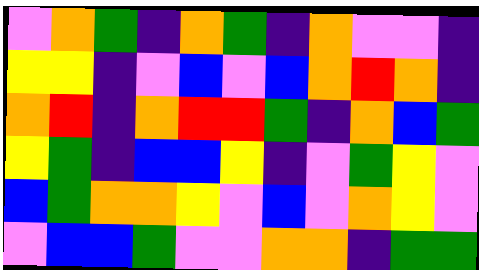[["violet", "orange", "green", "indigo", "orange", "green", "indigo", "orange", "violet", "violet", "indigo"], ["yellow", "yellow", "indigo", "violet", "blue", "violet", "blue", "orange", "red", "orange", "indigo"], ["orange", "red", "indigo", "orange", "red", "red", "green", "indigo", "orange", "blue", "green"], ["yellow", "green", "indigo", "blue", "blue", "yellow", "indigo", "violet", "green", "yellow", "violet"], ["blue", "green", "orange", "orange", "yellow", "violet", "blue", "violet", "orange", "yellow", "violet"], ["violet", "blue", "blue", "green", "violet", "violet", "orange", "orange", "indigo", "green", "green"]]